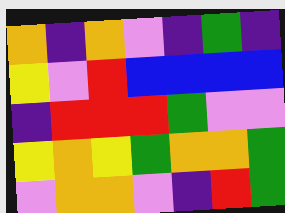[["orange", "indigo", "orange", "violet", "indigo", "green", "indigo"], ["yellow", "violet", "red", "blue", "blue", "blue", "blue"], ["indigo", "red", "red", "red", "green", "violet", "violet"], ["yellow", "orange", "yellow", "green", "orange", "orange", "green"], ["violet", "orange", "orange", "violet", "indigo", "red", "green"]]